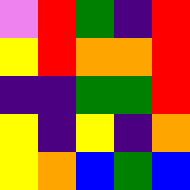[["violet", "red", "green", "indigo", "red"], ["yellow", "red", "orange", "orange", "red"], ["indigo", "indigo", "green", "green", "red"], ["yellow", "indigo", "yellow", "indigo", "orange"], ["yellow", "orange", "blue", "green", "blue"]]